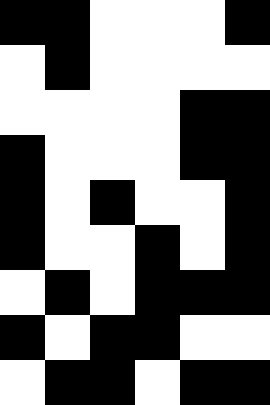[["black", "black", "white", "white", "white", "black"], ["white", "black", "white", "white", "white", "white"], ["white", "white", "white", "white", "black", "black"], ["black", "white", "white", "white", "black", "black"], ["black", "white", "black", "white", "white", "black"], ["black", "white", "white", "black", "white", "black"], ["white", "black", "white", "black", "black", "black"], ["black", "white", "black", "black", "white", "white"], ["white", "black", "black", "white", "black", "black"]]